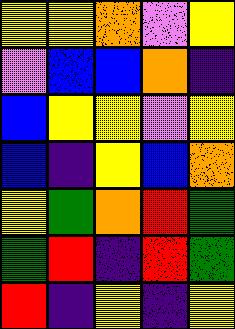[["yellow", "yellow", "orange", "violet", "yellow"], ["violet", "blue", "blue", "orange", "indigo"], ["blue", "yellow", "yellow", "violet", "yellow"], ["blue", "indigo", "yellow", "blue", "orange"], ["yellow", "green", "orange", "red", "green"], ["green", "red", "indigo", "red", "green"], ["red", "indigo", "yellow", "indigo", "yellow"]]